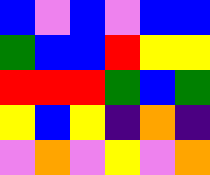[["blue", "violet", "blue", "violet", "blue", "blue"], ["green", "blue", "blue", "red", "yellow", "yellow"], ["red", "red", "red", "green", "blue", "green"], ["yellow", "blue", "yellow", "indigo", "orange", "indigo"], ["violet", "orange", "violet", "yellow", "violet", "orange"]]